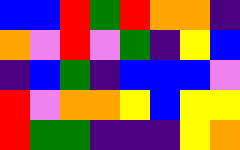[["blue", "blue", "red", "green", "red", "orange", "orange", "indigo"], ["orange", "violet", "red", "violet", "green", "indigo", "yellow", "blue"], ["indigo", "blue", "green", "indigo", "blue", "blue", "blue", "violet"], ["red", "violet", "orange", "orange", "yellow", "blue", "yellow", "yellow"], ["red", "green", "green", "indigo", "indigo", "indigo", "yellow", "orange"]]